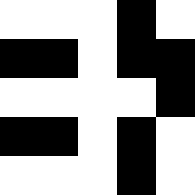[["white", "white", "white", "black", "white"], ["black", "black", "white", "black", "black"], ["white", "white", "white", "white", "black"], ["black", "black", "white", "black", "white"], ["white", "white", "white", "black", "white"]]